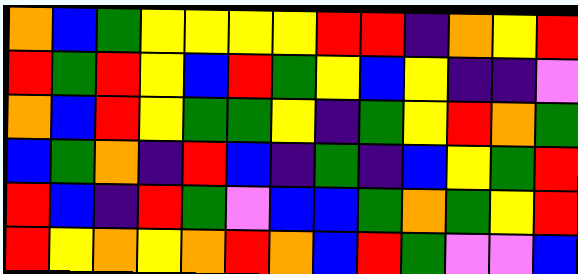[["orange", "blue", "green", "yellow", "yellow", "yellow", "yellow", "red", "red", "indigo", "orange", "yellow", "red"], ["red", "green", "red", "yellow", "blue", "red", "green", "yellow", "blue", "yellow", "indigo", "indigo", "violet"], ["orange", "blue", "red", "yellow", "green", "green", "yellow", "indigo", "green", "yellow", "red", "orange", "green"], ["blue", "green", "orange", "indigo", "red", "blue", "indigo", "green", "indigo", "blue", "yellow", "green", "red"], ["red", "blue", "indigo", "red", "green", "violet", "blue", "blue", "green", "orange", "green", "yellow", "red"], ["red", "yellow", "orange", "yellow", "orange", "red", "orange", "blue", "red", "green", "violet", "violet", "blue"]]